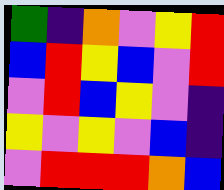[["green", "indigo", "orange", "violet", "yellow", "red"], ["blue", "red", "yellow", "blue", "violet", "red"], ["violet", "red", "blue", "yellow", "violet", "indigo"], ["yellow", "violet", "yellow", "violet", "blue", "indigo"], ["violet", "red", "red", "red", "orange", "blue"]]